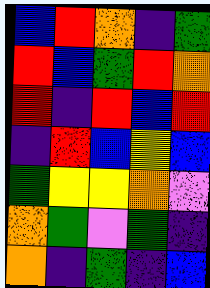[["blue", "red", "orange", "indigo", "green"], ["red", "blue", "green", "red", "orange"], ["red", "indigo", "red", "blue", "red"], ["indigo", "red", "blue", "yellow", "blue"], ["green", "yellow", "yellow", "orange", "violet"], ["orange", "green", "violet", "green", "indigo"], ["orange", "indigo", "green", "indigo", "blue"]]